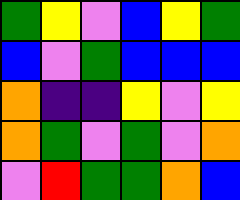[["green", "yellow", "violet", "blue", "yellow", "green"], ["blue", "violet", "green", "blue", "blue", "blue"], ["orange", "indigo", "indigo", "yellow", "violet", "yellow"], ["orange", "green", "violet", "green", "violet", "orange"], ["violet", "red", "green", "green", "orange", "blue"]]